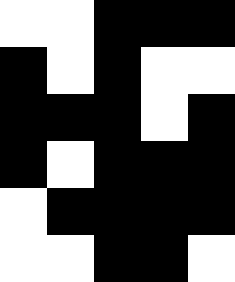[["white", "white", "black", "black", "black"], ["black", "white", "black", "white", "white"], ["black", "black", "black", "white", "black"], ["black", "white", "black", "black", "black"], ["white", "black", "black", "black", "black"], ["white", "white", "black", "black", "white"]]